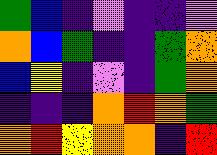[["green", "blue", "indigo", "violet", "indigo", "indigo", "violet"], ["orange", "blue", "green", "indigo", "indigo", "green", "orange"], ["blue", "yellow", "indigo", "violet", "indigo", "green", "orange"], ["indigo", "indigo", "indigo", "orange", "red", "orange", "green"], ["orange", "red", "yellow", "orange", "orange", "indigo", "red"]]